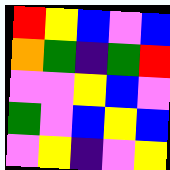[["red", "yellow", "blue", "violet", "blue"], ["orange", "green", "indigo", "green", "red"], ["violet", "violet", "yellow", "blue", "violet"], ["green", "violet", "blue", "yellow", "blue"], ["violet", "yellow", "indigo", "violet", "yellow"]]